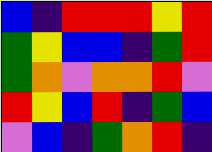[["blue", "indigo", "red", "red", "red", "yellow", "red"], ["green", "yellow", "blue", "blue", "indigo", "green", "red"], ["green", "orange", "violet", "orange", "orange", "red", "violet"], ["red", "yellow", "blue", "red", "indigo", "green", "blue"], ["violet", "blue", "indigo", "green", "orange", "red", "indigo"]]